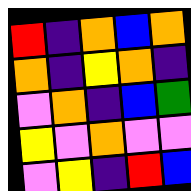[["red", "indigo", "orange", "blue", "orange"], ["orange", "indigo", "yellow", "orange", "indigo"], ["violet", "orange", "indigo", "blue", "green"], ["yellow", "violet", "orange", "violet", "violet"], ["violet", "yellow", "indigo", "red", "blue"]]